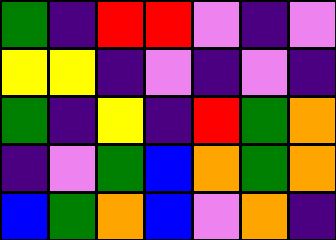[["green", "indigo", "red", "red", "violet", "indigo", "violet"], ["yellow", "yellow", "indigo", "violet", "indigo", "violet", "indigo"], ["green", "indigo", "yellow", "indigo", "red", "green", "orange"], ["indigo", "violet", "green", "blue", "orange", "green", "orange"], ["blue", "green", "orange", "blue", "violet", "orange", "indigo"]]